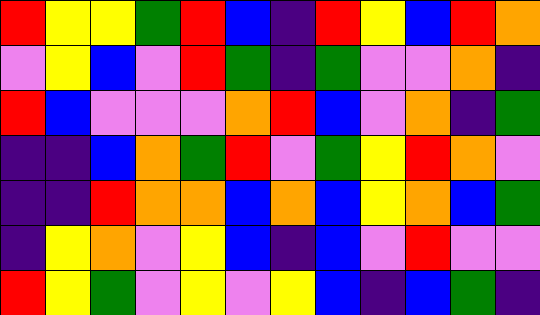[["red", "yellow", "yellow", "green", "red", "blue", "indigo", "red", "yellow", "blue", "red", "orange"], ["violet", "yellow", "blue", "violet", "red", "green", "indigo", "green", "violet", "violet", "orange", "indigo"], ["red", "blue", "violet", "violet", "violet", "orange", "red", "blue", "violet", "orange", "indigo", "green"], ["indigo", "indigo", "blue", "orange", "green", "red", "violet", "green", "yellow", "red", "orange", "violet"], ["indigo", "indigo", "red", "orange", "orange", "blue", "orange", "blue", "yellow", "orange", "blue", "green"], ["indigo", "yellow", "orange", "violet", "yellow", "blue", "indigo", "blue", "violet", "red", "violet", "violet"], ["red", "yellow", "green", "violet", "yellow", "violet", "yellow", "blue", "indigo", "blue", "green", "indigo"]]